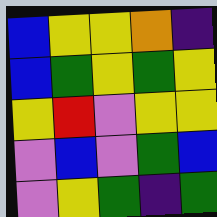[["blue", "yellow", "yellow", "orange", "indigo"], ["blue", "green", "yellow", "green", "yellow"], ["yellow", "red", "violet", "yellow", "yellow"], ["violet", "blue", "violet", "green", "blue"], ["violet", "yellow", "green", "indigo", "green"]]